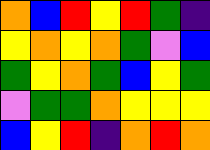[["orange", "blue", "red", "yellow", "red", "green", "indigo"], ["yellow", "orange", "yellow", "orange", "green", "violet", "blue"], ["green", "yellow", "orange", "green", "blue", "yellow", "green"], ["violet", "green", "green", "orange", "yellow", "yellow", "yellow"], ["blue", "yellow", "red", "indigo", "orange", "red", "orange"]]